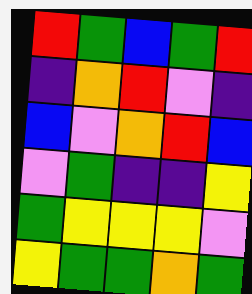[["red", "green", "blue", "green", "red"], ["indigo", "orange", "red", "violet", "indigo"], ["blue", "violet", "orange", "red", "blue"], ["violet", "green", "indigo", "indigo", "yellow"], ["green", "yellow", "yellow", "yellow", "violet"], ["yellow", "green", "green", "orange", "green"]]